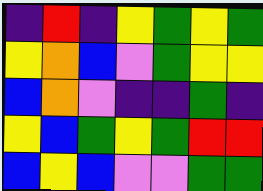[["indigo", "red", "indigo", "yellow", "green", "yellow", "green"], ["yellow", "orange", "blue", "violet", "green", "yellow", "yellow"], ["blue", "orange", "violet", "indigo", "indigo", "green", "indigo"], ["yellow", "blue", "green", "yellow", "green", "red", "red"], ["blue", "yellow", "blue", "violet", "violet", "green", "green"]]